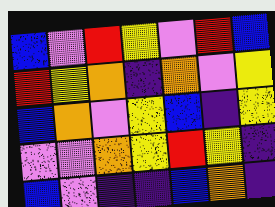[["blue", "violet", "red", "yellow", "violet", "red", "blue"], ["red", "yellow", "orange", "indigo", "orange", "violet", "yellow"], ["blue", "orange", "violet", "yellow", "blue", "indigo", "yellow"], ["violet", "violet", "orange", "yellow", "red", "yellow", "indigo"], ["blue", "violet", "indigo", "indigo", "blue", "orange", "indigo"]]